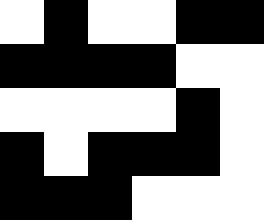[["white", "black", "white", "white", "black", "black"], ["black", "black", "black", "black", "white", "white"], ["white", "white", "white", "white", "black", "white"], ["black", "white", "black", "black", "black", "white"], ["black", "black", "black", "white", "white", "white"]]